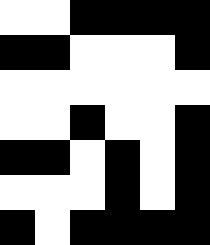[["white", "white", "black", "black", "black", "black"], ["black", "black", "white", "white", "white", "black"], ["white", "white", "white", "white", "white", "white"], ["white", "white", "black", "white", "white", "black"], ["black", "black", "white", "black", "white", "black"], ["white", "white", "white", "black", "white", "black"], ["black", "white", "black", "black", "black", "black"]]